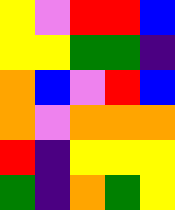[["yellow", "violet", "red", "red", "blue"], ["yellow", "yellow", "green", "green", "indigo"], ["orange", "blue", "violet", "red", "blue"], ["orange", "violet", "orange", "orange", "orange"], ["red", "indigo", "yellow", "yellow", "yellow"], ["green", "indigo", "orange", "green", "yellow"]]